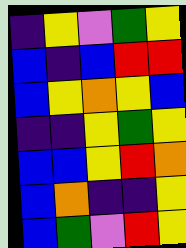[["indigo", "yellow", "violet", "green", "yellow"], ["blue", "indigo", "blue", "red", "red"], ["blue", "yellow", "orange", "yellow", "blue"], ["indigo", "indigo", "yellow", "green", "yellow"], ["blue", "blue", "yellow", "red", "orange"], ["blue", "orange", "indigo", "indigo", "yellow"], ["blue", "green", "violet", "red", "yellow"]]